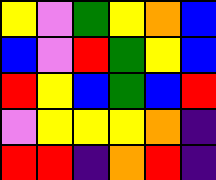[["yellow", "violet", "green", "yellow", "orange", "blue"], ["blue", "violet", "red", "green", "yellow", "blue"], ["red", "yellow", "blue", "green", "blue", "red"], ["violet", "yellow", "yellow", "yellow", "orange", "indigo"], ["red", "red", "indigo", "orange", "red", "indigo"]]